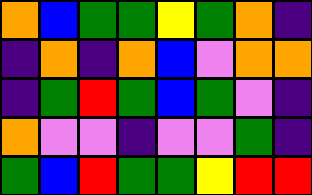[["orange", "blue", "green", "green", "yellow", "green", "orange", "indigo"], ["indigo", "orange", "indigo", "orange", "blue", "violet", "orange", "orange"], ["indigo", "green", "red", "green", "blue", "green", "violet", "indigo"], ["orange", "violet", "violet", "indigo", "violet", "violet", "green", "indigo"], ["green", "blue", "red", "green", "green", "yellow", "red", "red"]]